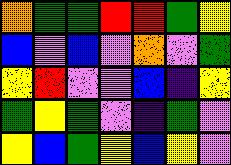[["orange", "green", "green", "red", "red", "green", "yellow"], ["blue", "violet", "blue", "violet", "orange", "violet", "green"], ["yellow", "red", "violet", "violet", "blue", "indigo", "yellow"], ["green", "yellow", "green", "violet", "indigo", "green", "violet"], ["yellow", "blue", "green", "yellow", "blue", "yellow", "violet"]]